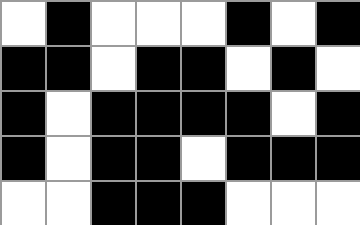[["white", "black", "white", "white", "white", "black", "white", "black"], ["black", "black", "white", "black", "black", "white", "black", "white"], ["black", "white", "black", "black", "black", "black", "white", "black"], ["black", "white", "black", "black", "white", "black", "black", "black"], ["white", "white", "black", "black", "black", "white", "white", "white"]]